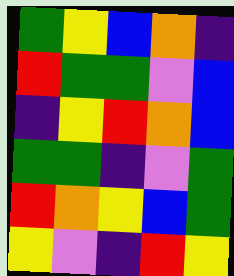[["green", "yellow", "blue", "orange", "indigo"], ["red", "green", "green", "violet", "blue"], ["indigo", "yellow", "red", "orange", "blue"], ["green", "green", "indigo", "violet", "green"], ["red", "orange", "yellow", "blue", "green"], ["yellow", "violet", "indigo", "red", "yellow"]]